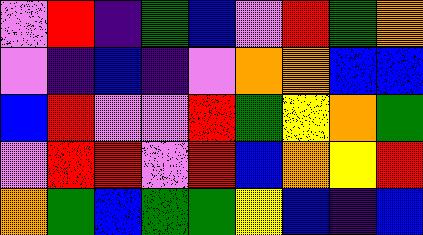[["violet", "red", "indigo", "green", "blue", "violet", "red", "green", "orange"], ["violet", "indigo", "blue", "indigo", "violet", "orange", "orange", "blue", "blue"], ["blue", "red", "violet", "violet", "red", "green", "yellow", "orange", "green"], ["violet", "red", "red", "violet", "red", "blue", "orange", "yellow", "red"], ["orange", "green", "blue", "green", "green", "yellow", "blue", "indigo", "blue"]]